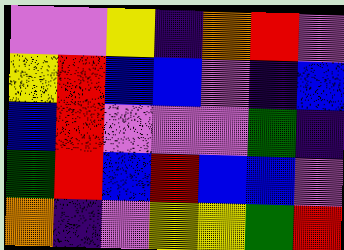[["violet", "violet", "yellow", "indigo", "orange", "red", "violet"], ["yellow", "red", "blue", "blue", "violet", "indigo", "blue"], ["blue", "red", "violet", "violet", "violet", "green", "indigo"], ["green", "red", "blue", "red", "blue", "blue", "violet"], ["orange", "indigo", "violet", "yellow", "yellow", "green", "red"]]